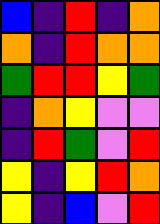[["blue", "indigo", "red", "indigo", "orange"], ["orange", "indigo", "red", "orange", "orange"], ["green", "red", "red", "yellow", "green"], ["indigo", "orange", "yellow", "violet", "violet"], ["indigo", "red", "green", "violet", "red"], ["yellow", "indigo", "yellow", "red", "orange"], ["yellow", "indigo", "blue", "violet", "red"]]